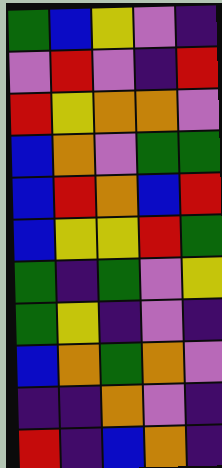[["green", "blue", "yellow", "violet", "indigo"], ["violet", "red", "violet", "indigo", "red"], ["red", "yellow", "orange", "orange", "violet"], ["blue", "orange", "violet", "green", "green"], ["blue", "red", "orange", "blue", "red"], ["blue", "yellow", "yellow", "red", "green"], ["green", "indigo", "green", "violet", "yellow"], ["green", "yellow", "indigo", "violet", "indigo"], ["blue", "orange", "green", "orange", "violet"], ["indigo", "indigo", "orange", "violet", "indigo"], ["red", "indigo", "blue", "orange", "indigo"]]